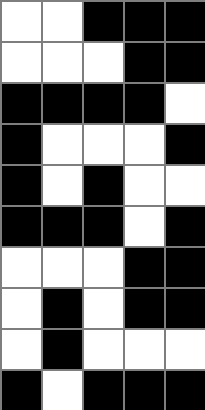[["white", "white", "black", "black", "black"], ["white", "white", "white", "black", "black"], ["black", "black", "black", "black", "white"], ["black", "white", "white", "white", "black"], ["black", "white", "black", "white", "white"], ["black", "black", "black", "white", "black"], ["white", "white", "white", "black", "black"], ["white", "black", "white", "black", "black"], ["white", "black", "white", "white", "white"], ["black", "white", "black", "black", "black"]]